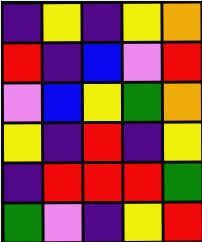[["indigo", "yellow", "indigo", "yellow", "orange"], ["red", "indigo", "blue", "violet", "red"], ["violet", "blue", "yellow", "green", "orange"], ["yellow", "indigo", "red", "indigo", "yellow"], ["indigo", "red", "red", "red", "green"], ["green", "violet", "indigo", "yellow", "red"]]